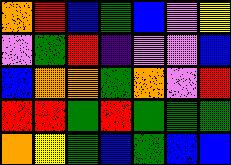[["orange", "red", "blue", "green", "blue", "violet", "yellow"], ["violet", "green", "red", "indigo", "violet", "violet", "blue"], ["blue", "orange", "orange", "green", "orange", "violet", "red"], ["red", "red", "green", "red", "green", "green", "green"], ["orange", "yellow", "green", "blue", "green", "blue", "blue"]]